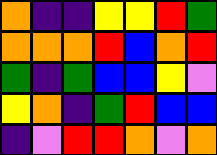[["orange", "indigo", "indigo", "yellow", "yellow", "red", "green"], ["orange", "orange", "orange", "red", "blue", "orange", "red"], ["green", "indigo", "green", "blue", "blue", "yellow", "violet"], ["yellow", "orange", "indigo", "green", "red", "blue", "blue"], ["indigo", "violet", "red", "red", "orange", "violet", "orange"]]